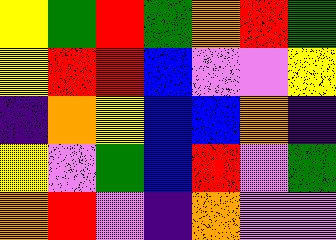[["yellow", "green", "red", "green", "orange", "red", "green"], ["yellow", "red", "red", "blue", "violet", "violet", "yellow"], ["indigo", "orange", "yellow", "blue", "blue", "orange", "indigo"], ["yellow", "violet", "green", "blue", "red", "violet", "green"], ["orange", "red", "violet", "indigo", "orange", "violet", "violet"]]